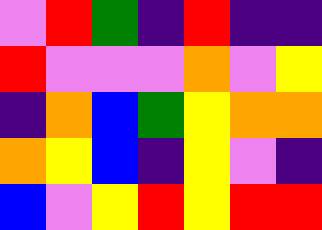[["violet", "red", "green", "indigo", "red", "indigo", "indigo"], ["red", "violet", "violet", "violet", "orange", "violet", "yellow"], ["indigo", "orange", "blue", "green", "yellow", "orange", "orange"], ["orange", "yellow", "blue", "indigo", "yellow", "violet", "indigo"], ["blue", "violet", "yellow", "red", "yellow", "red", "red"]]